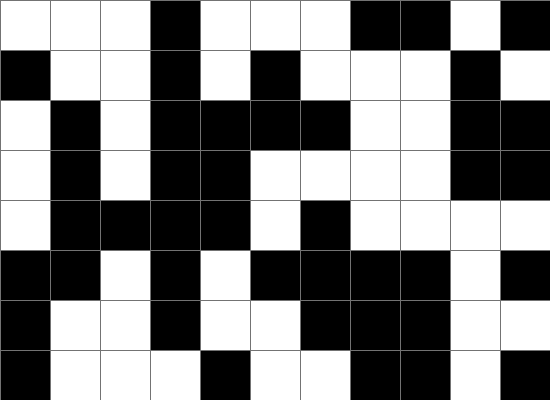[["white", "white", "white", "black", "white", "white", "white", "black", "black", "white", "black"], ["black", "white", "white", "black", "white", "black", "white", "white", "white", "black", "white"], ["white", "black", "white", "black", "black", "black", "black", "white", "white", "black", "black"], ["white", "black", "white", "black", "black", "white", "white", "white", "white", "black", "black"], ["white", "black", "black", "black", "black", "white", "black", "white", "white", "white", "white"], ["black", "black", "white", "black", "white", "black", "black", "black", "black", "white", "black"], ["black", "white", "white", "black", "white", "white", "black", "black", "black", "white", "white"], ["black", "white", "white", "white", "black", "white", "white", "black", "black", "white", "black"]]